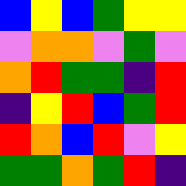[["blue", "yellow", "blue", "green", "yellow", "yellow"], ["violet", "orange", "orange", "violet", "green", "violet"], ["orange", "red", "green", "green", "indigo", "red"], ["indigo", "yellow", "red", "blue", "green", "red"], ["red", "orange", "blue", "red", "violet", "yellow"], ["green", "green", "orange", "green", "red", "indigo"]]